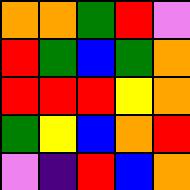[["orange", "orange", "green", "red", "violet"], ["red", "green", "blue", "green", "orange"], ["red", "red", "red", "yellow", "orange"], ["green", "yellow", "blue", "orange", "red"], ["violet", "indigo", "red", "blue", "orange"]]